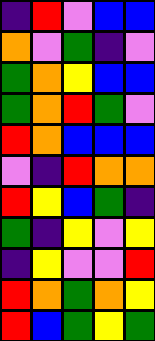[["indigo", "red", "violet", "blue", "blue"], ["orange", "violet", "green", "indigo", "violet"], ["green", "orange", "yellow", "blue", "blue"], ["green", "orange", "red", "green", "violet"], ["red", "orange", "blue", "blue", "blue"], ["violet", "indigo", "red", "orange", "orange"], ["red", "yellow", "blue", "green", "indigo"], ["green", "indigo", "yellow", "violet", "yellow"], ["indigo", "yellow", "violet", "violet", "red"], ["red", "orange", "green", "orange", "yellow"], ["red", "blue", "green", "yellow", "green"]]